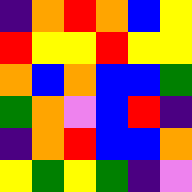[["indigo", "orange", "red", "orange", "blue", "yellow"], ["red", "yellow", "yellow", "red", "yellow", "yellow"], ["orange", "blue", "orange", "blue", "blue", "green"], ["green", "orange", "violet", "blue", "red", "indigo"], ["indigo", "orange", "red", "blue", "blue", "orange"], ["yellow", "green", "yellow", "green", "indigo", "violet"]]